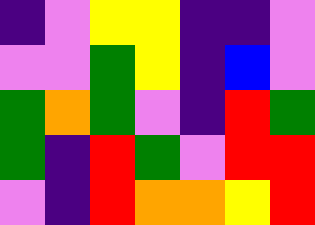[["indigo", "violet", "yellow", "yellow", "indigo", "indigo", "violet"], ["violet", "violet", "green", "yellow", "indigo", "blue", "violet"], ["green", "orange", "green", "violet", "indigo", "red", "green"], ["green", "indigo", "red", "green", "violet", "red", "red"], ["violet", "indigo", "red", "orange", "orange", "yellow", "red"]]